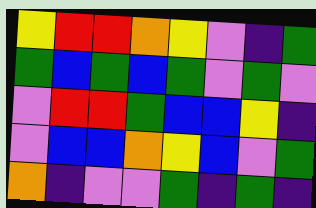[["yellow", "red", "red", "orange", "yellow", "violet", "indigo", "green"], ["green", "blue", "green", "blue", "green", "violet", "green", "violet"], ["violet", "red", "red", "green", "blue", "blue", "yellow", "indigo"], ["violet", "blue", "blue", "orange", "yellow", "blue", "violet", "green"], ["orange", "indigo", "violet", "violet", "green", "indigo", "green", "indigo"]]